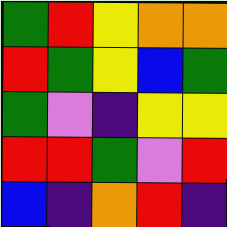[["green", "red", "yellow", "orange", "orange"], ["red", "green", "yellow", "blue", "green"], ["green", "violet", "indigo", "yellow", "yellow"], ["red", "red", "green", "violet", "red"], ["blue", "indigo", "orange", "red", "indigo"]]